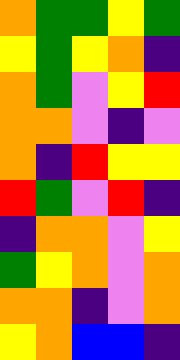[["orange", "green", "green", "yellow", "green"], ["yellow", "green", "yellow", "orange", "indigo"], ["orange", "green", "violet", "yellow", "red"], ["orange", "orange", "violet", "indigo", "violet"], ["orange", "indigo", "red", "yellow", "yellow"], ["red", "green", "violet", "red", "indigo"], ["indigo", "orange", "orange", "violet", "yellow"], ["green", "yellow", "orange", "violet", "orange"], ["orange", "orange", "indigo", "violet", "orange"], ["yellow", "orange", "blue", "blue", "indigo"]]